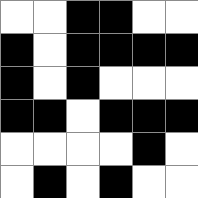[["white", "white", "black", "black", "white", "white"], ["black", "white", "black", "black", "black", "black"], ["black", "white", "black", "white", "white", "white"], ["black", "black", "white", "black", "black", "black"], ["white", "white", "white", "white", "black", "white"], ["white", "black", "white", "black", "white", "white"]]